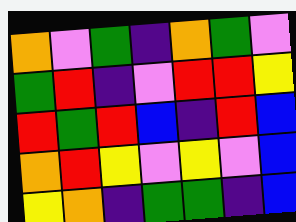[["orange", "violet", "green", "indigo", "orange", "green", "violet"], ["green", "red", "indigo", "violet", "red", "red", "yellow"], ["red", "green", "red", "blue", "indigo", "red", "blue"], ["orange", "red", "yellow", "violet", "yellow", "violet", "blue"], ["yellow", "orange", "indigo", "green", "green", "indigo", "blue"]]